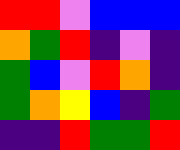[["red", "red", "violet", "blue", "blue", "blue"], ["orange", "green", "red", "indigo", "violet", "indigo"], ["green", "blue", "violet", "red", "orange", "indigo"], ["green", "orange", "yellow", "blue", "indigo", "green"], ["indigo", "indigo", "red", "green", "green", "red"]]